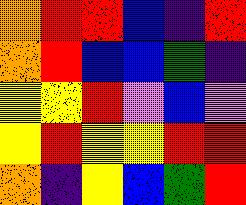[["orange", "red", "red", "blue", "indigo", "red"], ["orange", "red", "blue", "blue", "green", "indigo"], ["yellow", "yellow", "red", "violet", "blue", "violet"], ["yellow", "red", "yellow", "yellow", "red", "red"], ["orange", "indigo", "yellow", "blue", "green", "red"]]